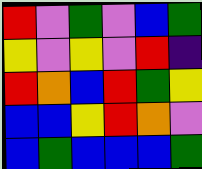[["red", "violet", "green", "violet", "blue", "green"], ["yellow", "violet", "yellow", "violet", "red", "indigo"], ["red", "orange", "blue", "red", "green", "yellow"], ["blue", "blue", "yellow", "red", "orange", "violet"], ["blue", "green", "blue", "blue", "blue", "green"]]